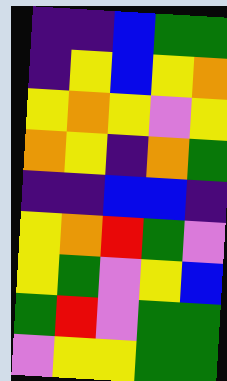[["indigo", "indigo", "blue", "green", "green"], ["indigo", "yellow", "blue", "yellow", "orange"], ["yellow", "orange", "yellow", "violet", "yellow"], ["orange", "yellow", "indigo", "orange", "green"], ["indigo", "indigo", "blue", "blue", "indigo"], ["yellow", "orange", "red", "green", "violet"], ["yellow", "green", "violet", "yellow", "blue"], ["green", "red", "violet", "green", "green"], ["violet", "yellow", "yellow", "green", "green"]]